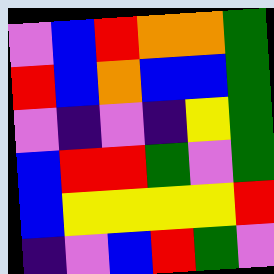[["violet", "blue", "red", "orange", "orange", "green"], ["red", "blue", "orange", "blue", "blue", "green"], ["violet", "indigo", "violet", "indigo", "yellow", "green"], ["blue", "red", "red", "green", "violet", "green"], ["blue", "yellow", "yellow", "yellow", "yellow", "red"], ["indigo", "violet", "blue", "red", "green", "violet"]]